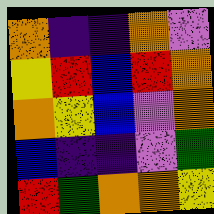[["orange", "indigo", "indigo", "orange", "violet"], ["yellow", "red", "blue", "red", "orange"], ["orange", "yellow", "blue", "violet", "orange"], ["blue", "indigo", "indigo", "violet", "green"], ["red", "green", "orange", "orange", "yellow"]]